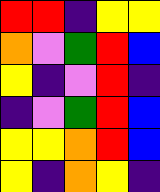[["red", "red", "indigo", "yellow", "yellow"], ["orange", "violet", "green", "red", "blue"], ["yellow", "indigo", "violet", "red", "indigo"], ["indigo", "violet", "green", "red", "blue"], ["yellow", "yellow", "orange", "red", "blue"], ["yellow", "indigo", "orange", "yellow", "indigo"]]